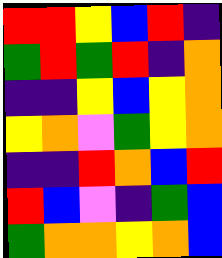[["red", "red", "yellow", "blue", "red", "indigo"], ["green", "red", "green", "red", "indigo", "orange"], ["indigo", "indigo", "yellow", "blue", "yellow", "orange"], ["yellow", "orange", "violet", "green", "yellow", "orange"], ["indigo", "indigo", "red", "orange", "blue", "red"], ["red", "blue", "violet", "indigo", "green", "blue"], ["green", "orange", "orange", "yellow", "orange", "blue"]]